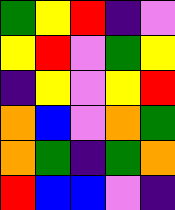[["green", "yellow", "red", "indigo", "violet"], ["yellow", "red", "violet", "green", "yellow"], ["indigo", "yellow", "violet", "yellow", "red"], ["orange", "blue", "violet", "orange", "green"], ["orange", "green", "indigo", "green", "orange"], ["red", "blue", "blue", "violet", "indigo"]]